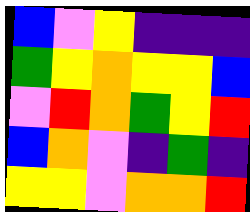[["blue", "violet", "yellow", "indigo", "indigo", "indigo"], ["green", "yellow", "orange", "yellow", "yellow", "blue"], ["violet", "red", "orange", "green", "yellow", "red"], ["blue", "orange", "violet", "indigo", "green", "indigo"], ["yellow", "yellow", "violet", "orange", "orange", "red"]]